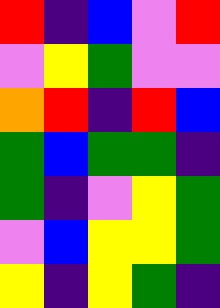[["red", "indigo", "blue", "violet", "red"], ["violet", "yellow", "green", "violet", "violet"], ["orange", "red", "indigo", "red", "blue"], ["green", "blue", "green", "green", "indigo"], ["green", "indigo", "violet", "yellow", "green"], ["violet", "blue", "yellow", "yellow", "green"], ["yellow", "indigo", "yellow", "green", "indigo"]]